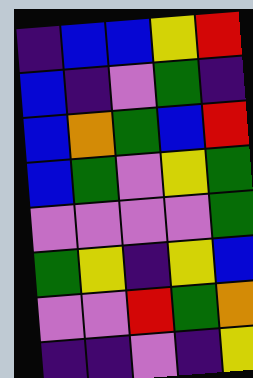[["indigo", "blue", "blue", "yellow", "red"], ["blue", "indigo", "violet", "green", "indigo"], ["blue", "orange", "green", "blue", "red"], ["blue", "green", "violet", "yellow", "green"], ["violet", "violet", "violet", "violet", "green"], ["green", "yellow", "indigo", "yellow", "blue"], ["violet", "violet", "red", "green", "orange"], ["indigo", "indigo", "violet", "indigo", "yellow"]]